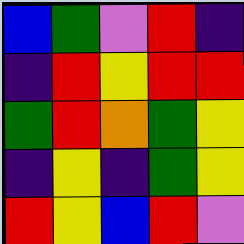[["blue", "green", "violet", "red", "indigo"], ["indigo", "red", "yellow", "red", "red"], ["green", "red", "orange", "green", "yellow"], ["indigo", "yellow", "indigo", "green", "yellow"], ["red", "yellow", "blue", "red", "violet"]]